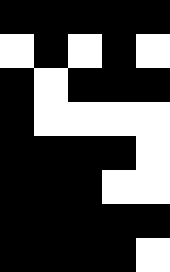[["black", "black", "black", "black", "black"], ["white", "black", "white", "black", "white"], ["black", "white", "black", "black", "black"], ["black", "white", "white", "white", "white"], ["black", "black", "black", "black", "white"], ["black", "black", "black", "white", "white"], ["black", "black", "black", "black", "black"], ["black", "black", "black", "black", "white"]]